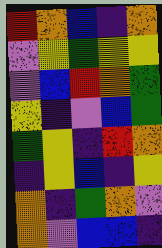[["red", "orange", "blue", "indigo", "orange"], ["violet", "yellow", "green", "yellow", "yellow"], ["violet", "blue", "red", "orange", "green"], ["yellow", "indigo", "violet", "blue", "green"], ["green", "yellow", "indigo", "red", "orange"], ["indigo", "yellow", "blue", "indigo", "yellow"], ["orange", "indigo", "green", "orange", "violet"], ["orange", "violet", "blue", "blue", "indigo"]]